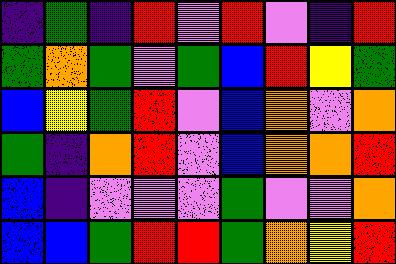[["indigo", "green", "indigo", "red", "violet", "red", "violet", "indigo", "red"], ["green", "orange", "green", "violet", "green", "blue", "red", "yellow", "green"], ["blue", "yellow", "green", "red", "violet", "blue", "orange", "violet", "orange"], ["green", "indigo", "orange", "red", "violet", "blue", "orange", "orange", "red"], ["blue", "indigo", "violet", "violet", "violet", "green", "violet", "violet", "orange"], ["blue", "blue", "green", "red", "red", "green", "orange", "yellow", "red"]]